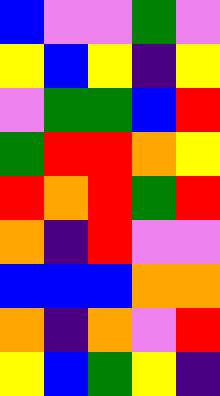[["blue", "violet", "violet", "green", "violet"], ["yellow", "blue", "yellow", "indigo", "yellow"], ["violet", "green", "green", "blue", "red"], ["green", "red", "red", "orange", "yellow"], ["red", "orange", "red", "green", "red"], ["orange", "indigo", "red", "violet", "violet"], ["blue", "blue", "blue", "orange", "orange"], ["orange", "indigo", "orange", "violet", "red"], ["yellow", "blue", "green", "yellow", "indigo"]]